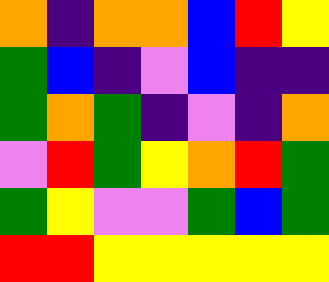[["orange", "indigo", "orange", "orange", "blue", "red", "yellow"], ["green", "blue", "indigo", "violet", "blue", "indigo", "indigo"], ["green", "orange", "green", "indigo", "violet", "indigo", "orange"], ["violet", "red", "green", "yellow", "orange", "red", "green"], ["green", "yellow", "violet", "violet", "green", "blue", "green"], ["red", "red", "yellow", "yellow", "yellow", "yellow", "yellow"]]